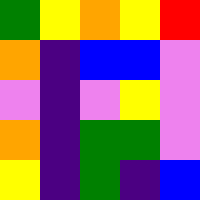[["green", "yellow", "orange", "yellow", "red"], ["orange", "indigo", "blue", "blue", "violet"], ["violet", "indigo", "violet", "yellow", "violet"], ["orange", "indigo", "green", "green", "violet"], ["yellow", "indigo", "green", "indigo", "blue"]]